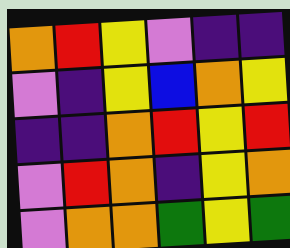[["orange", "red", "yellow", "violet", "indigo", "indigo"], ["violet", "indigo", "yellow", "blue", "orange", "yellow"], ["indigo", "indigo", "orange", "red", "yellow", "red"], ["violet", "red", "orange", "indigo", "yellow", "orange"], ["violet", "orange", "orange", "green", "yellow", "green"]]